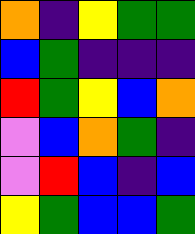[["orange", "indigo", "yellow", "green", "green"], ["blue", "green", "indigo", "indigo", "indigo"], ["red", "green", "yellow", "blue", "orange"], ["violet", "blue", "orange", "green", "indigo"], ["violet", "red", "blue", "indigo", "blue"], ["yellow", "green", "blue", "blue", "green"]]